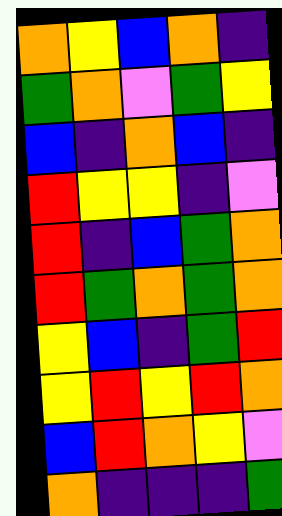[["orange", "yellow", "blue", "orange", "indigo"], ["green", "orange", "violet", "green", "yellow"], ["blue", "indigo", "orange", "blue", "indigo"], ["red", "yellow", "yellow", "indigo", "violet"], ["red", "indigo", "blue", "green", "orange"], ["red", "green", "orange", "green", "orange"], ["yellow", "blue", "indigo", "green", "red"], ["yellow", "red", "yellow", "red", "orange"], ["blue", "red", "orange", "yellow", "violet"], ["orange", "indigo", "indigo", "indigo", "green"]]